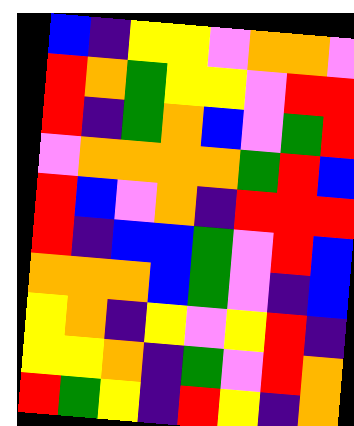[["blue", "indigo", "yellow", "yellow", "violet", "orange", "orange", "violet"], ["red", "orange", "green", "yellow", "yellow", "violet", "red", "red"], ["red", "indigo", "green", "orange", "blue", "violet", "green", "red"], ["violet", "orange", "orange", "orange", "orange", "green", "red", "blue"], ["red", "blue", "violet", "orange", "indigo", "red", "red", "red"], ["red", "indigo", "blue", "blue", "green", "violet", "red", "blue"], ["orange", "orange", "orange", "blue", "green", "violet", "indigo", "blue"], ["yellow", "orange", "indigo", "yellow", "violet", "yellow", "red", "indigo"], ["yellow", "yellow", "orange", "indigo", "green", "violet", "red", "orange"], ["red", "green", "yellow", "indigo", "red", "yellow", "indigo", "orange"]]